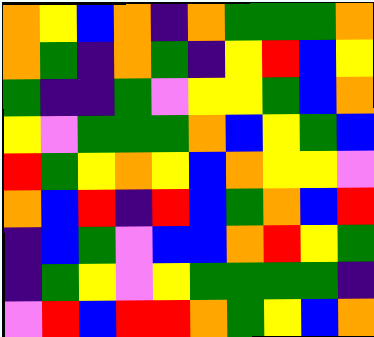[["orange", "yellow", "blue", "orange", "indigo", "orange", "green", "green", "green", "orange"], ["orange", "green", "indigo", "orange", "green", "indigo", "yellow", "red", "blue", "yellow"], ["green", "indigo", "indigo", "green", "violet", "yellow", "yellow", "green", "blue", "orange"], ["yellow", "violet", "green", "green", "green", "orange", "blue", "yellow", "green", "blue"], ["red", "green", "yellow", "orange", "yellow", "blue", "orange", "yellow", "yellow", "violet"], ["orange", "blue", "red", "indigo", "red", "blue", "green", "orange", "blue", "red"], ["indigo", "blue", "green", "violet", "blue", "blue", "orange", "red", "yellow", "green"], ["indigo", "green", "yellow", "violet", "yellow", "green", "green", "green", "green", "indigo"], ["violet", "red", "blue", "red", "red", "orange", "green", "yellow", "blue", "orange"]]